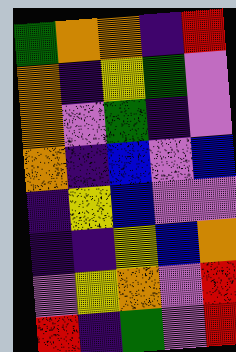[["green", "orange", "orange", "indigo", "red"], ["orange", "indigo", "yellow", "green", "violet"], ["orange", "violet", "green", "indigo", "violet"], ["orange", "indigo", "blue", "violet", "blue"], ["indigo", "yellow", "blue", "violet", "violet"], ["indigo", "indigo", "yellow", "blue", "orange"], ["violet", "yellow", "orange", "violet", "red"], ["red", "indigo", "green", "violet", "red"]]